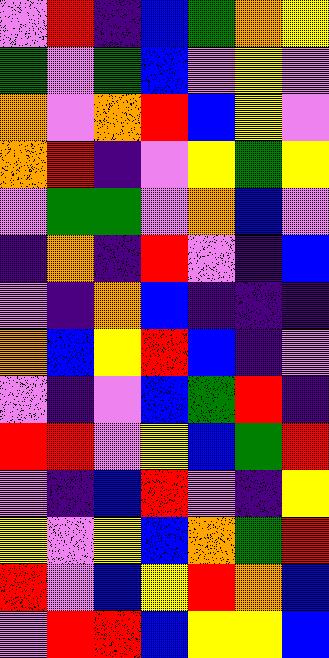[["violet", "red", "indigo", "blue", "green", "orange", "yellow"], ["green", "violet", "green", "blue", "violet", "yellow", "violet"], ["orange", "violet", "orange", "red", "blue", "yellow", "violet"], ["orange", "red", "indigo", "violet", "yellow", "green", "yellow"], ["violet", "green", "green", "violet", "orange", "blue", "violet"], ["indigo", "orange", "indigo", "red", "violet", "indigo", "blue"], ["violet", "indigo", "orange", "blue", "indigo", "indigo", "indigo"], ["orange", "blue", "yellow", "red", "blue", "indigo", "violet"], ["violet", "indigo", "violet", "blue", "green", "red", "indigo"], ["red", "red", "violet", "yellow", "blue", "green", "red"], ["violet", "indigo", "blue", "red", "violet", "indigo", "yellow"], ["yellow", "violet", "yellow", "blue", "orange", "green", "red"], ["red", "violet", "blue", "yellow", "red", "orange", "blue"], ["violet", "red", "red", "blue", "yellow", "yellow", "blue"]]